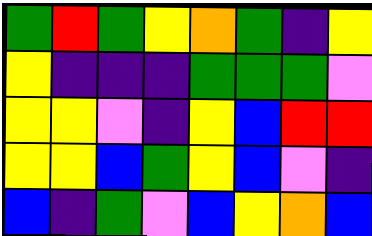[["green", "red", "green", "yellow", "orange", "green", "indigo", "yellow"], ["yellow", "indigo", "indigo", "indigo", "green", "green", "green", "violet"], ["yellow", "yellow", "violet", "indigo", "yellow", "blue", "red", "red"], ["yellow", "yellow", "blue", "green", "yellow", "blue", "violet", "indigo"], ["blue", "indigo", "green", "violet", "blue", "yellow", "orange", "blue"]]